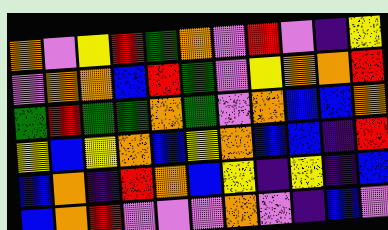[["orange", "violet", "yellow", "red", "green", "orange", "violet", "red", "violet", "indigo", "yellow"], ["violet", "orange", "orange", "blue", "red", "green", "violet", "yellow", "orange", "orange", "red"], ["green", "red", "green", "green", "orange", "green", "violet", "orange", "blue", "blue", "orange"], ["yellow", "blue", "yellow", "orange", "blue", "yellow", "orange", "blue", "blue", "indigo", "red"], ["blue", "orange", "indigo", "red", "orange", "blue", "yellow", "indigo", "yellow", "indigo", "blue"], ["blue", "orange", "red", "violet", "violet", "violet", "orange", "violet", "indigo", "blue", "violet"]]